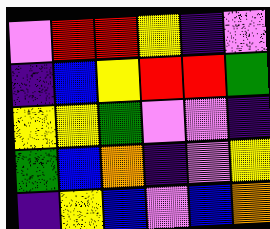[["violet", "red", "red", "yellow", "indigo", "violet"], ["indigo", "blue", "yellow", "red", "red", "green"], ["yellow", "yellow", "green", "violet", "violet", "indigo"], ["green", "blue", "orange", "indigo", "violet", "yellow"], ["indigo", "yellow", "blue", "violet", "blue", "orange"]]